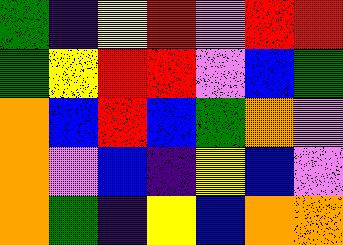[["green", "indigo", "yellow", "red", "violet", "red", "red"], ["green", "yellow", "red", "red", "violet", "blue", "green"], ["orange", "blue", "red", "blue", "green", "orange", "violet"], ["orange", "violet", "blue", "indigo", "yellow", "blue", "violet"], ["orange", "green", "indigo", "yellow", "blue", "orange", "orange"]]